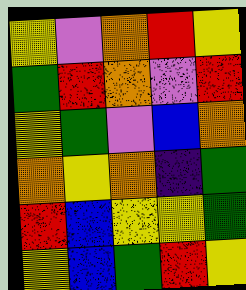[["yellow", "violet", "orange", "red", "yellow"], ["green", "red", "orange", "violet", "red"], ["yellow", "green", "violet", "blue", "orange"], ["orange", "yellow", "orange", "indigo", "green"], ["red", "blue", "yellow", "yellow", "green"], ["yellow", "blue", "green", "red", "yellow"]]